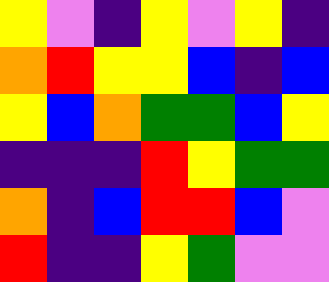[["yellow", "violet", "indigo", "yellow", "violet", "yellow", "indigo"], ["orange", "red", "yellow", "yellow", "blue", "indigo", "blue"], ["yellow", "blue", "orange", "green", "green", "blue", "yellow"], ["indigo", "indigo", "indigo", "red", "yellow", "green", "green"], ["orange", "indigo", "blue", "red", "red", "blue", "violet"], ["red", "indigo", "indigo", "yellow", "green", "violet", "violet"]]